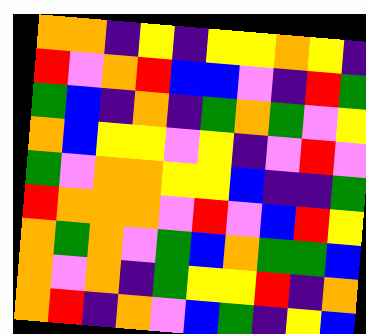[["orange", "orange", "indigo", "yellow", "indigo", "yellow", "yellow", "orange", "yellow", "indigo"], ["red", "violet", "orange", "red", "blue", "blue", "violet", "indigo", "red", "green"], ["green", "blue", "indigo", "orange", "indigo", "green", "orange", "green", "violet", "yellow"], ["orange", "blue", "yellow", "yellow", "violet", "yellow", "indigo", "violet", "red", "violet"], ["green", "violet", "orange", "orange", "yellow", "yellow", "blue", "indigo", "indigo", "green"], ["red", "orange", "orange", "orange", "violet", "red", "violet", "blue", "red", "yellow"], ["orange", "green", "orange", "violet", "green", "blue", "orange", "green", "green", "blue"], ["orange", "violet", "orange", "indigo", "green", "yellow", "yellow", "red", "indigo", "orange"], ["orange", "red", "indigo", "orange", "violet", "blue", "green", "indigo", "yellow", "blue"]]